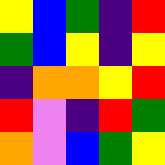[["yellow", "blue", "green", "indigo", "red"], ["green", "blue", "yellow", "indigo", "yellow"], ["indigo", "orange", "orange", "yellow", "red"], ["red", "violet", "indigo", "red", "green"], ["orange", "violet", "blue", "green", "yellow"]]